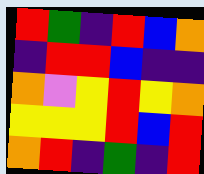[["red", "green", "indigo", "red", "blue", "orange"], ["indigo", "red", "red", "blue", "indigo", "indigo"], ["orange", "violet", "yellow", "red", "yellow", "orange"], ["yellow", "yellow", "yellow", "red", "blue", "red"], ["orange", "red", "indigo", "green", "indigo", "red"]]